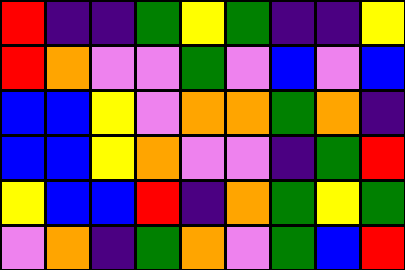[["red", "indigo", "indigo", "green", "yellow", "green", "indigo", "indigo", "yellow"], ["red", "orange", "violet", "violet", "green", "violet", "blue", "violet", "blue"], ["blue", "blue", "yellow", "violet", "orange", "orange", "green", "orange", "indigo"], ["blue", "blue", "yellow", "orange", "violet", "violet", "indigo", "green", "red"], ["yellow", "blue", "blue", "red", "indigo", "orange", "green", "yellow", "green"], ["violet", "orange", "indigo", "green", "orange", "violet", "green", "blue", "red"]]